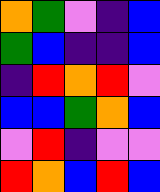[["orange", "green", "violet", "indigo", "blue"], ["green", "blue", "indigo", "indigo", "blue"], ["indigo", "red", "orange", "red", "violet"], ["blue", "blue", "green", "orange", "blue"], ["violet", "red", "indigo", "violet", "violet"], ["red", "orange", "blue", "red", "blue"]]